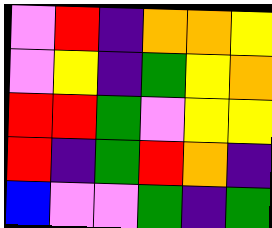[["violet", "red", "indigo", "orange", "orange", "yellow"], ["violet", "yellow", "indigo", "green", "yellow", "orange"], ["red", "red", "green", "violet", "yellow", "yellow"], ["red", "indigo", "green", "red", "orange", "indigo"], ["blue", "violet", "violet", "green", "indigo", "green"]]